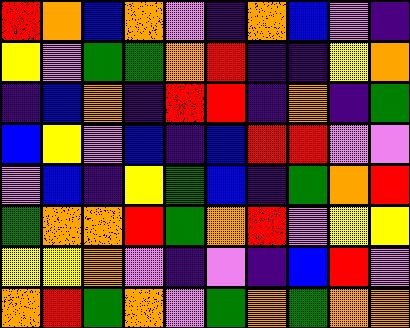[["red", "orange", "blue", "orange", "violet", "indigo", "orange", "blue", "violet", "indigo"], ["yellow", "violet", "green", "green", "orange", "red", "indigo", "indigo", "yellow", "orange"], ["indigo", "blue", "orange", "indigo", "red", "red", "indigo", "orange", "indigo", "green"], ["blue", "yellow", "violet", "blue", "indigo", "blue", "red", "red", "violet", "violet"], ["violet", "blue", "indigo", "yellow", "green", "blue", "indigo", "green", "orange", "red"], ["green", "orange", "orange", "red", "green", "orange", "red", "violet", "yellow", "yellow"], ["yellow", "yellow", "orange", "violet", "indigo", "violet", "indigo", "blue", "red", "violet"], ["orange", "red", "green", "orange", "violet", "green", "orange", "green", "orange", "orange"]]